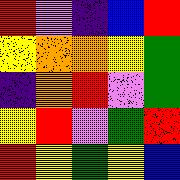[["red", "violet", "indigo", "blue", "red"], ["yellow", "orange", "orange", "yellow", "green"], ["indigo", "orange", "red", "violet", "green"], ["yellow", "red", "violet", "green", "red"], ["red", "yellow", "green", "yellow", "blue"]]